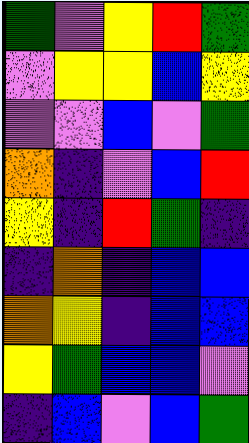[["green", "violet", "yellow", "red", "green"], ["violet", "yellow", "yellow", "blue", "yellow"], ["violet", "violet", "blue", "violet", "green"], ["orange", "indigo", "violet", "blue", "red"], ["yellow", "indigo", "red", "green", "indigo"], ["indigo", "orange", "indigo", "blue", "blue"], ["orange", "yellow", "indigo", "blue", "blue"], ["yellow", "green", "blue", "blue", "violet"], ["indigo", "blue", "violet", "blue", "green"]]